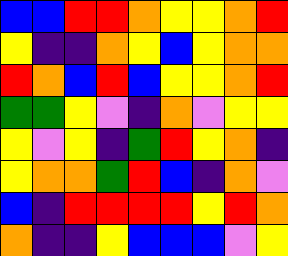[["blue", "blue", "red", "red", "orange", "yellow", "yellow", "orange", "red"], ["yellow", "indigo", "indigo", "orange", "yellow", "blue", "yellow", "orange", "orange"], ["red", "orange", "blue", "red", "blue", "yellow", "yellow", "orange", "red"], ["green", "green", "yellow", "violet", "indigo", "orange", "violet", "yellow", "yellow"], ["yellow", "violet", "yellow", "indigo", "green", "red", "yellow", "orange", "indigo"], ["yellow", "orange", "orange", "green", "red", "blue", "indigo", "orange", "violet"], ["blue", "indigo", "red", "red", "red", "red", "yellow", "red", "orange"], ["orange", "indigo", "indigo", "yellow", "blue", "blue", "blue", "violet", "yellow"]]